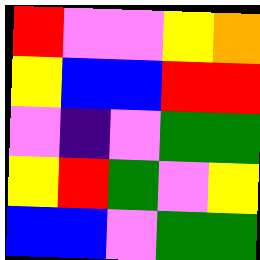[["red", "violet", "violet", "yellow", "orange"], ["yellow", "blue", "blue", "red", "red"], ["violet", "indigo", "violet", "green", "green"], ["yellow", "red", "green", "violet", "yellow"], ["blue", "blue", "violet", "green", "green"]]